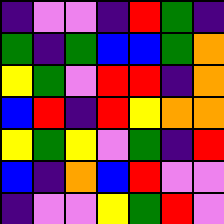[["indigo", "violet", "violet", "indigo", "red", "green", "indigo"], ["green", "indigo", "green", "blue", "blue", "green", "orange"], ["yellow", "green", "violet", "red", "red", "indigo", "orange"], ["blue", "red", "indigo", "red", "yellow", "orange", "orange"], ["yellow", "green", "yellow", "violet", "green", "indigo", "red"], ["blue", "indigo", "orange", "blue", "red", "violet", "violet"], ["indigo", "violet", "violet", "yellow", "green", "red", "violet"]]